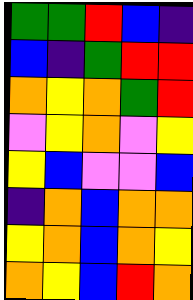[["green", "green", "red", "blue", "indigo"], ["blue", "indigo", "green", "red", "red"], ["orange", "yellow", "orange", "green", "red"], ["violet", "yellow", "orange", "violet", "yellow"], ["yellow", "blue", "violet", "violet", "blue"], ["indigo", "orange", "blue", "orange", "orange"], ["yellow", "orange", "blue", "orange", "yellow"], ["orange", "yellow", "blue", "red", "orange"]]